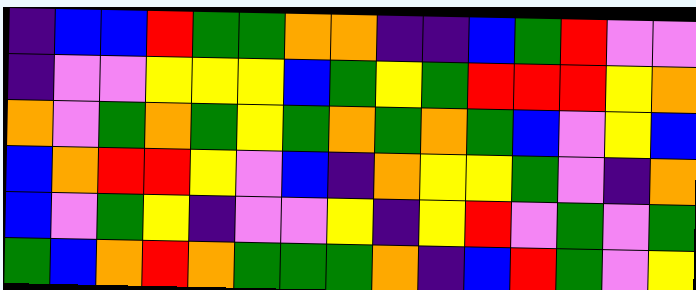[["indigo", "blue", "blue", "red", "green", "green", "orange", "orange", "indigo", "indigo", "blue", "green", "red", "violet", "violet"], ["indigo", "violet", "violet", "yellow", "yellow", "yellow", "blue", "green", "yellow", "green", "red", "red", "red", "yellow", "orange"], ["orange", "violet", "green", "orange", "green", "yellow", "green", "orange", "green", "orange", "green", "blue", "violet", "yellow", "blue"], ["blue", "orange", "red", "red", "yellow", "violet", "blue", "indigo", "orange", "yellow", "yellow", "green", "violet", "indigo", "orange"], ["blue", "violet", "green", "yellow", "indigo", "violet", "violet", "yellow", "indigo", "yellow", "red", "violet", "green", "violet", "green"], ["green", "blue", "orange", "red", "orange", "green", "green", "green", "orange", "indigo", "blue", "red", "green", "violet", "yellow"]]